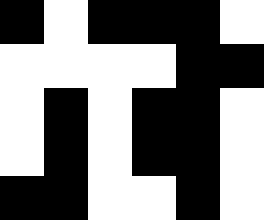[["black", "white", "black", "black", "black", "white"], ["white", "white", "white", "white", "black", "black"], ["white", "black", "white", "black", "black", "white"], ["white", "black", "white", "black", "black", "white"], ["black", "black", "white", "white", "black", "white"]]